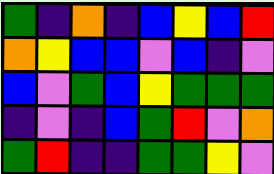[["green", "indigo", "orange", "indigo", "blue", "yellow", "blue", "red"], ["orange", "yellow", "blue", "blue", "violet", "blue", "indigo", "violet"], ["blue", "violet", "green", "blue", "yellow", "green", "green", "green"], ["indigo", "violet", "indigo", "blue", "green", "red", "violet", "orange"], ["green", "red", "indigo", "indigo", "green", "green", "yellow", "violet"]]